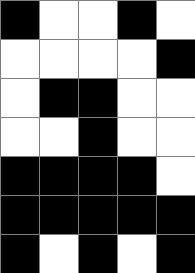[["black", "white", "white", "black", "white"], ["white", "white", "white", "white", "black"], ["white", "black", "black", "white", "white"], ["white", "white", "black", "white", "white"], ["black", "black", "black", "black", "white"], ["black", "black", "black", "black", "black"], ["black", "white", "black", "white", "black"]]